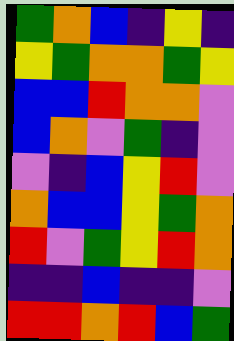[["green", "orange", "blue", "indigo", "yellow", "indigo"], ["yellow", "green", "orange", "orange", "green", "yellow"], ["blue", "blue", "red", "orange", "orange", "violet"], ["blue", "orange", "violet", "green", "indigo", "violet"], ["violet", "indigo", "blue", "yellow", "red", "violet"], ["orange", "blue", "blue", "yellow", "green", "orange"], ["red", "violet", "green", "yellow", "red", "orange"], ["indigo", "indigo", "blue", "indigo", "indigo", "violet"], ["red", "red", "orange", "red", "blue", "green"]]